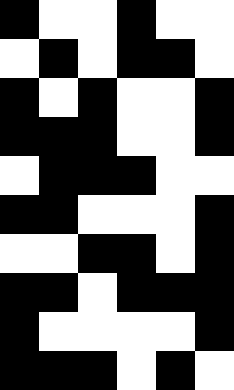[["black", "white", "white", "black", "white", "white"], ["white", "black", "white", "black", "black", "white"], ["black", "white", "black", "white", "white", "black"], ["black", "black", "black", "white", "white", "black"], ["white", "black", "black", "black", "white", "white"], ["black", "black", "white", "white", "white", "black"], ["white", "white", "black", "black", "white", "black"], ["black", "black", "white", "black", "black", "black"], ["black", "white", "white", "white", "white", "black"], ["black", "black", "black", "white", "black", "white"]]